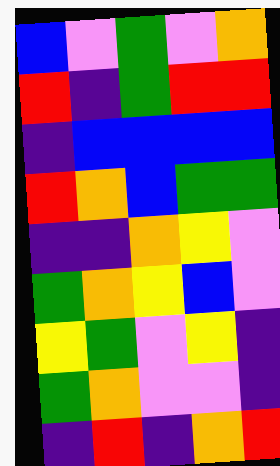[["blue", "violet", "green", "violet", "orange"], ["red", "indigo", "green", "red", "red"], ["indigo", "blue", "blue", "blue", "blue"], ["red", "orange", "blue", "green", "green"], ["indigo", "indigo", "orange", "yellow", "violet"], ["green", "orange", "yellow", "blue", "violet"], ["yellow", "green", "violet", "yellow", "indigo"], ["green", "orange", "violet", "violet", "indigo"], ["indigo", "red", "indigo", "orange", "red"]]